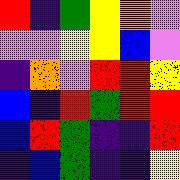[["red", "indigo", "green", "yellow", "orange", "violet"], ["violet", "violet", "yellow", "yellow", "blue", "violet"], ["indigo", "orange", "violet", "red", "red", "yellow"], ["blue", "indigo", "red", "green", "red", "red"], ["blue", "red", "green", "indigo", "indigo", "red"], ["indigo", "blue", "green", "indigo", "indigo", "yellow"]]